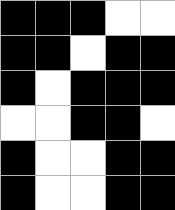[["black", "black", "black", "white", "white"], ["black", "black", "white", "black", "black"], ["black", "white", "black", "black", "black"], ["white", "white", "black", "black", "white"], ["black", "white", "white", "black", "black"], ["black", "white", "white", "black", "black"]]